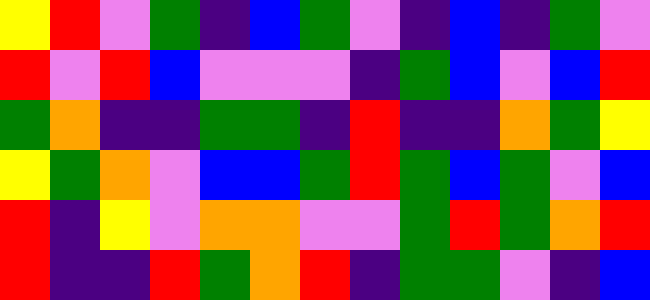[["yellow", "red", "violet", "green", "indigo", "blue", "green", "violet", "indigo", "blue", "indigo", "green", "violet"], ["red", "violet", "red", "blue", "violet", "violet", "violet", "indigo", "green", "blue", "violet", "blue", "red"], ["green", "orange", "indigo", "indigo", "green", "green", "indigo", "red", "indigo", "indigo", "orange", "green", "yellow"], ["yellow", "green", "orange", "violet", "blue", "blue", "green", "red", "green", "blue", "green", "violet", "blue"], ["red", "indigo", "yellow", "violet", "orange", "orange", "violet", "violet", "green", "red", "green", "orange", "red"], ["red", "indigo", "indigo", "red", "green", "orange", "red", "indigo", "green", "green", "violet", "indigo", "blue"]]